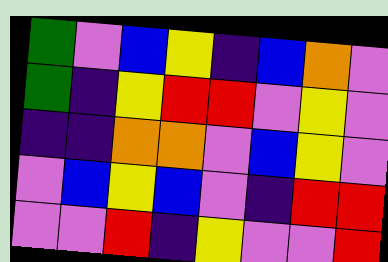[["green", "violet", "blue", "yellow", "indigo", "blue", "orange", "violet"], ["green", "indigo", "yellow", "red", "red", "violet", "yellow", "violet"], ["indigo", "indigo", "orange", "orange", "violet", "blue", "yellow", "violet"], ["violet", "blue", "yellow", "blue", "violet", "indigo", "red", "red"], ["violet", "violet", "red", "indigo", "yellow", "violet", "violet", "red"]]